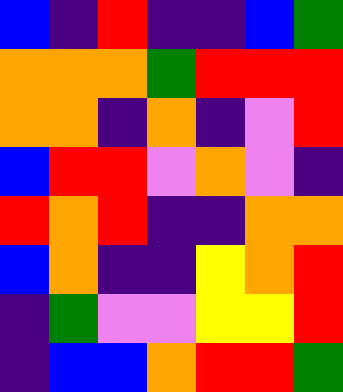[["blue", "indigo", "red", "indigo", "indigo", "blue", "green"], ["orange", "orange", "orange", "green", "red", "red", "red"], ["orange", "orange", "indigo", "orange", "indigo", "violet", "red"], ["blue", "red", "red", "violet", "orange", "violet", "indigo"], ["red", "orange", "red", "indigo", "indigo", "orange", "orange"], ["blue", "orange", "indigo", "indigo", "yellow", "orange", "red"], ["indigo", "green", "violet", "violet", "yellow", "yellow", "red"], ["indigo", "blue", "blue", "orange", "red", "red", "green"]]